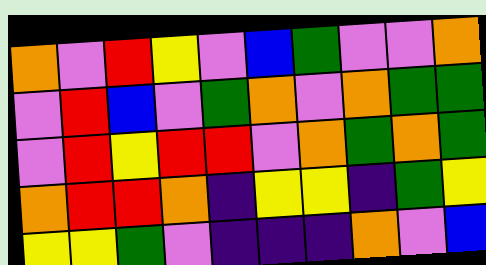[["orange", "violet", "red", "yellow", "violet", "blue", "green", "violet", "violet", "orange"], ["violet", "red", "blue", "violet", "green", "orange", "violet", "orange", "green", "green"], ["violet", "red", "yellow", "red", "red", "violet", "orange", "green", "orange", "green"], ["orange", "red", "red", "orange", "indigo", "yellow", "yellow", "indigo", "green", "yellow"], ["yellow", "yellow", "green", "violet", "indigo", "indigo", "indigo", "orange", "violet", "blue"]]